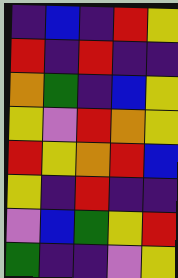[["indigo", "blue", "indigo", "red", "yellow"], ["red", "indigo", "red", "indigo", "indigo"], ["orange", "green", "indigo", "blue", "yellow"], ["yellow", "violet", "red", "orange", "yellow"], ["red", "yellow", "orange", "red", "blue"], ["yellow", "indigo", "red", "indigo", "indigo"], ["violet", "blue", "green", "yellow", "red"], ["green", "indigo", "indigo", "violet", "yellow"]]